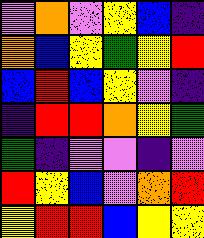[["violet", "orange", "violet", "yellow", "blue", "indigo"], ["orange", "blue", "yellow", "green", "yellow", "red"], ["blue", "red", "blue", "yellow", "violet", "indigo"], ["indigo", "red", "red", "orange", "yellow", "green"], ["green", "indigo", "violet", "violet", "indigo", "violet"], ["red", "yellow", "blue", "violet", "orange", "red"], ["yellow", "red", "red", "blue", "yellow", "yellow"]]